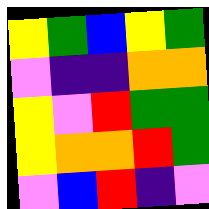[["yellow", "green", "blue", "yellow", "green"], ["violet", "indigo", "indigo", "orange", "orange"], ["yellow", "violet", "red", "green", "green"], ["yellow", "orange", "orange", "red", "green"], ["violet", "blue", "red", "indigo", "violet"]]